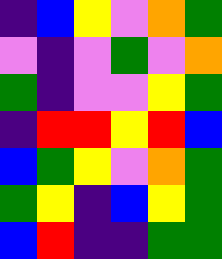[["indigo", "blue", "yellow", "violet", "orange", "green"], ["violet", "indigo", "violet", "green", "violet", "orange"], ["green", "indigo", "violet", "violet", "yellow", "green"], ["indigo", "red", "red", "yellow", "red", "blue"], ["blue", "green", "yellow", "violet", "orange", "green"], ["green", "yellow", "indigo", "blue", "yellow", "green"], ["blue", "red", "indigo", "indigo", "green", "green"]]